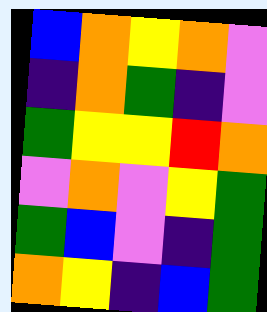[["blue", "orange", "yellow", "orange", "violet"], ["indigo", "orange", "green", "indigo", "violet"], ["green", "yellow", "yellow", "red", "orange"], ["violet", "orange", "violet", "yellow", "green"], ["green", "blue", "violet", "indigo", "green"], ["orange", "yellow", "indigo", "blue", "green"]]